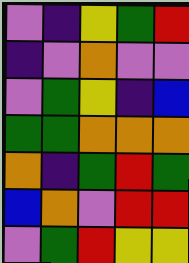[["violet", "indigo", "yellow", "green", "red"], ["indigo", "violet", "orange", "violet", "violet"], ["violet", "green", "yellow", "indigo", "blue"], ["green", "green", "orange", "orange", "orange"], ["orange", "indigo", "green", "red", "green"], ["blue", "orange", "violet", "red", "red"], ["violet", "green", "red", "yellow", "yellow"]]